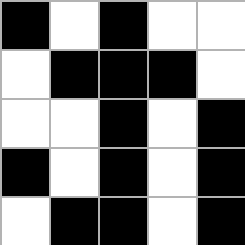[["black", "white", "black", "white", "white"], ["white", "black", "black", "black", "white"], ["white", "white", "black", "white", "black"], ["black", "white", "black", "white", "black"], ["white", "black", "black", "white", "black"]]